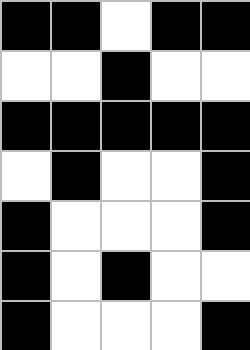[["black", "black", "white", "black", "black"], ["white", "white", "black", "white", "white"], ["black", "black", "black", "black", "black"], ["white", "black", "white", "white", "black"], ["black", "white", "white", "white", "black"], ["black", "white", "black", "white", "white"], ["black", "white", "white", "white", "black"]]